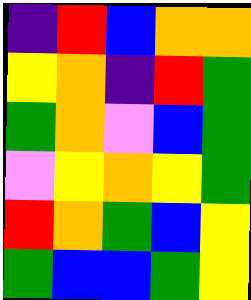[["indigo", "red", "blue", "orange", "orange"], ["yellow", "orange", "indigo", "red", "green"], ["green", "orange", "violet", "blue", "green"], ["violet", "yellow", "orange", "yellow", "green"], ["red", "orange", "green", "blue", "yellow"], ["green", "blue", "blue", "green", "yellow"]]